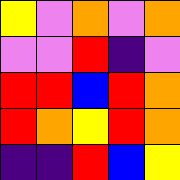[["yellow", "violet", "orange", "violet", "orange"], ["violet", "violet", "red", "indigo", "violet"], ["red", "red", "blue", "red", "orange"], ["red", "orange", "yellow", "red", "orange"], ["indigo", "indigo", "red", "blue", "yellow"]]